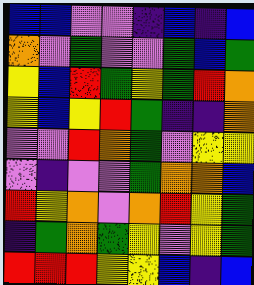[["blue", "blue", "violet", "violet", "indigo", "blue", "indigo", "blue"], ["orange", "violet", "green", "violet", "violet", "green", "blue", "green"], ["yellow", "blue", "red", "green", "yellow", "green", "red", "orange"], ["yellow", "blue", "yellow", "red", "green", "indigo", "indigo", "orange"], ["violet", "violet", "red", "orange", "green", "violet", "yellow", "yellow"], ["violet", "indigo", "violet", "violet", "green", "orange", "orange", "blue"], ["red", "yellow", "orange", "violet", "orange", "red", "yellow", "green"], ["indigo", "green", "orange", "green", "yellow", "violet", "yellow", "green"], ["red", "red", "red", "yellow", "yellow", "blue", "indigo", "blue"]]